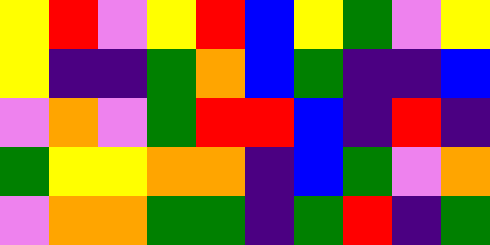[["yellow", "red", "violet", "yellow", "red", "blue", "yellow", "green", "violet", "yellow"], ["yellow", "indigo", "indigo", "green", "orange", "blue", "green", "indigo", "indigo", "blue"], ["violet", "orange", "violet", "green", "red", "red", "blue", "indigo", "red", "indigo"], ["green", "yellow", "yellow", "orange", "orange", "indigo", "blue", "green", "violet", "orange"], ["violet", "orange", "orange", "green", "green", "indigo", "green", "red", "indigo", "green"]]